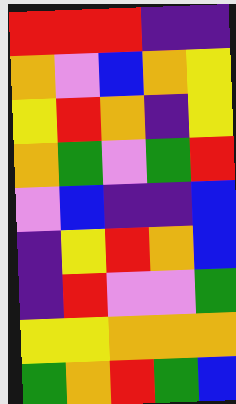[["red", "red", "red", "indigo", "indigo"], ["orange", "violet", "blue", "orange", "yellow"], ["yellow", "red", "orange", "indigo", "yellow"], ["orange", "green", "violet", "green", "red"], ["violet", "blue", "indigo", "indigo", "blue"], ["indigo", "yellow", "red", "orange", "blue"], ["indigo", "red", "violet", "violet", "green"], ["yellow", "yellow", "orange", "orange", "orange"], ["green", "orange", "red", "green", "blue"]]